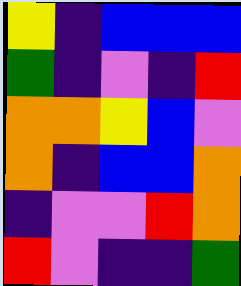[["yellow", "indigo", "blue", "blue", "blue"], ["green", "indigo", "violet", "indigo", "red"], ["orange", "orange", "yellow", "blue", "violet"], ["orange", "indigo", "blue", "blue", "orange"], ["indigo", "violet", "violet", "red", "orange"], ["red", "violet", "indigo", "indigo", "green"]]